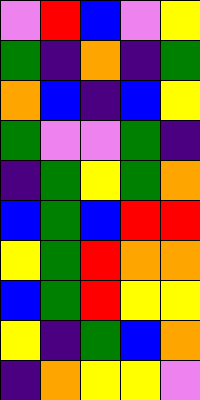[["violet", "red", "blue", "violet", "yellow"], ["green", "indigo", "orange", "indigo", "green"], ["orange", "blue", "indigo", "blue", "yellow"], ["green", "violet", "violet", "green", "indigo"], ["indigo", "green", "yellow", "green", "orange"], ["blue", "green", "blue", "red", "red"], ["yellow", "green", "red", "orange", "orange"], ["blue", "green", "red", "yellow", "yellow"], ["yellow", "indigo", "green", "blue", "orange"], ["indigo", "orange", "yellow", "yellow", "violet"]]